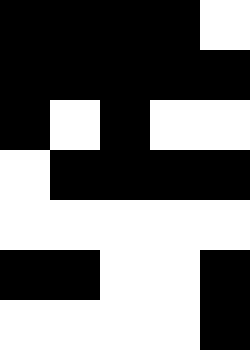[["black", "black", "black", "black", "white"], ["black", "black", "black", "black", "black"], ["black", "white", "black", "white", "white"], ["white", "black", "black", "black", "black"], ["white", "white", "white", "white", "white"], ["black", "black", "white", "white", "black"], ["white", "white", "white", "white", "black"]]